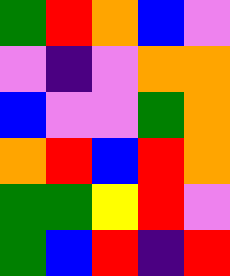[["green", "red", "orange", "blue", "violet"], ["violet", "indigo", "violet", "orange", "orange"], ["blue", "violet", "violet", "green", "orange"], ["orange", "red", "blue", "red", "orange"], ["green", "green", "yellow", "red", "violet"], ["green", "blue", "red", "indigo", "red"]]